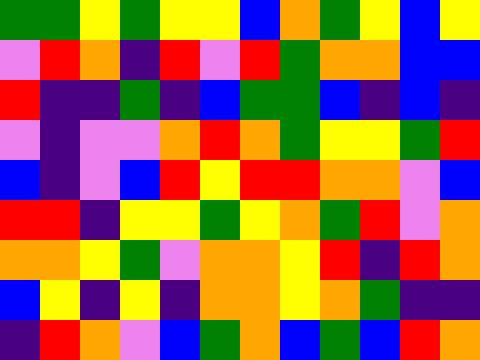[["green", "green", "yellow", "green", "yellow", "yellow", "blue", "orange", "green", "yellow", "blue", "yellow"], ["violet", "red", "orange", "indigo", "red", "violet", "red", "green", "orange", "orange", "blue", "blue"], ["red", "indigo", "indigo", "green", "indigo", "blue", "green", "green", "blue", "indigo", "blue", "indigo"], ["violet", "indigo", "violet", "violet", "orange", "red", "orange", "green", "yellow", "yellow", "green", "red"], ["blue", "indigo", "violet", "blue", "red", "yellow", "red", "red", "orange", "orange", "violet", "blue"], ["red", "red", "indigo", "yellow", "yellow", "green", "yellow", "orange", "green", "red", "violet", "orange"], ["orange", "orange", "yellow", "green", "violet", "orange", "orange", "yellow", "red", "indigo", "red", "orange"], ["blue", "yellow", "indigo", "yellow", "indigo", "orange", "orange", "yellow", "orange", "green", "indigo", "indigo"], ["indigo", "red", "orange", "violet", "blue", "green", "orange", "blue", "green", "blue", "red", "orange"]]